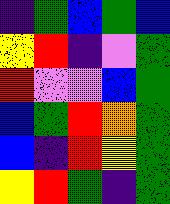[["indigo", "green", "blue", "green", "blue"], ["yellow", "red", "indigo", "violet", "green"], ["red", "violet", "violet", "blue", "green"], ["blue", "green", "red", "orange", "green"], ["blue", "indigo", "red", "yellow", "green"], ["yellow", "red", "green", "indigo", "green"]]